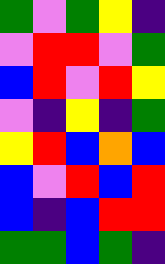[["green", "violet", "green", "yellow", "indigo"], ["violet", "red", "red", "violet", "green"], ["blue", "red", "violet", "red", "yellow"], ["violet", "indigo", "yellow", "indigo", "green"], ["yellow", "red", "blue", "orange", "blue"], ["blue", "violet", "red", "blue", "red"], ["blue", "indigo", "blue", "red", "red"], ["green", "green", "blue", "green", "indigo"]]